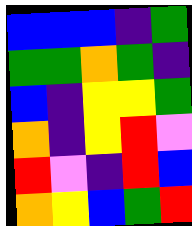[["blue", "blue", "blue", "indigo", "green"], ["green", "green", "orange", "green", "indigo"], ["blue", "indigo", "yellow", "yellow", "green"], ["orange", "indigo", "yellow", "red", "violet"], ["red", "violet", "indigo", "red", "blue"], ["orange", "yellow", "blue", "green", "red"]]